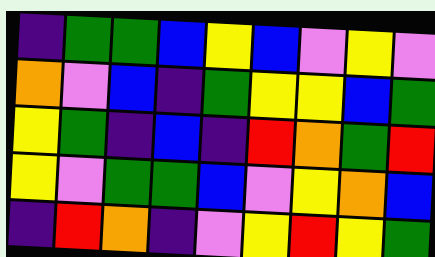[["indigo", "green", "green", "blue", "yellow", "blue", "violet", "yellow", "violet"], ["orange", "violet", "blue", "indigo", "green", "yellow", "yellow", "blue", "green"], ["yellow", "green", "indigo", "blue", "indigo", "red", "orange", "green", "red"], ["yellow", "violet", "green", "green", "blue", "violet", "yellow", "orange", "blue"], ["indigo", "red", "orange", "indigo", "violet", "yellow", "red", "yellow", "green"]]